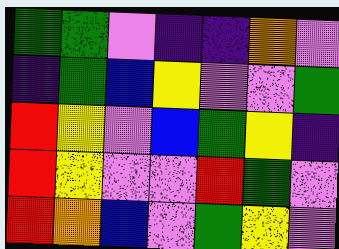[["green", "green", "violet", "indigo", "indigo", "orange", "violet"], ["indigo", "green", "blue", "yellow", "violet", "violet", "green"], ["red", "yellow", "violet", "blue", "green", "yellow", "indigo"], ["red", "yellow", "violet", "violet", "red", "green", "violet"], ["red", "orange", "blue", "violet", "green", "yellow", "violet"]]